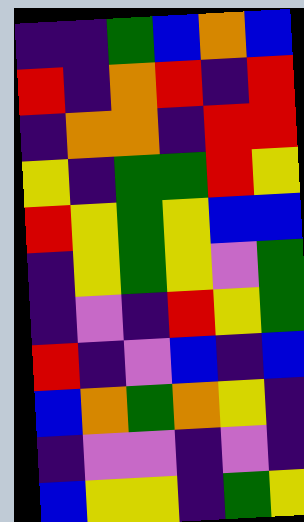[["indigo", "indigo", "green", "blue", "orange", "blue"], ["red", "indigo", "orange", "red", "indigo", "red"], ["indigo", "orange", "orange", "indigo", "red", "red"], ["yellow", "indigo", "green", "green", "red", "yellow"], ["red", "yellow", "green", "yellow", "blue", "blue"], ["indigo", "yellow", "green", "yellow", "violet", "green"], ["indigo", "violet", "indigo", "red", "yellow", "green"], ["red", "indigo", "violet", "blue", "indigo", "blue"], ["blue", "orange", "green", "orange", "yellow", "indigo"], ["indigo", "violet", "violet", "indigo", "violet", "indigo"], ["blue", "yellow", "yellow", "indigo", "green", "yellow"]]